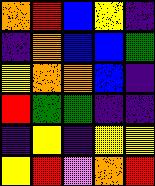[["orange", "red", "blue", "yellow", "indigo"], ["indigo", "orange", "blue", "blue", "green"], ["yellow", "orange", "orange", "blue", "indigo"], ["red", "green", "green", "indigo", "indigo"], ["indigo", "yellow", "indigo", "yellow", "yellow"], ["yellow", "red", "violet", "orange", "red"]]